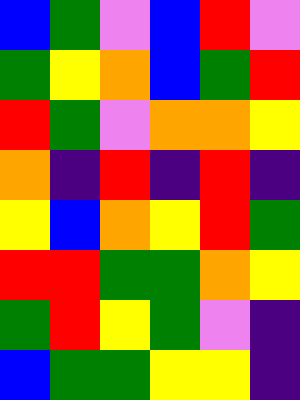[["blue", "green", "violet", "blue", "red", "violet"], ["green", "yellow", "orange", "blue", "green", "red"], ["red", "green", "violet", "orange", "orange", "yellow"], ["orange", "indigo", "red", "indigo", "red", "indigo"], ["yellow", "blue", "orange", "yellow", "red", "green"], ["red", "red", "green", "green", "orange", "yellow"], ["green", "red", "yellow", "green", "violet", "indigo"], ["blue", "green", "green", "yellow", "yellow", "indigo"]]